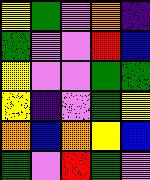[["yellow", "green", "violet", "orange", "indigo"], ["green", "violet", "violet", "red", "blue"], ["yellow", "violet", "violet", "green", "green"], ["yellow", "indigo", "violet", "green", "yellow"], ["orange", "blue", "orange", "yellow", "blue"], ["green", "violet", "red", "green", "violet"]]